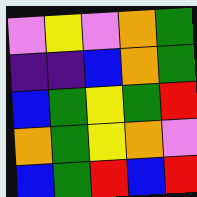[["violet", "yellow", "violet", "orange", "green"], ["indigo", "indigo", "blue", "orange", "green"], ["blue", "green", "yellow", "green", "red"], ["orange", "green", "yellow", "orange", "violet"], ["blue", "green", "red", "blue", "red"]]